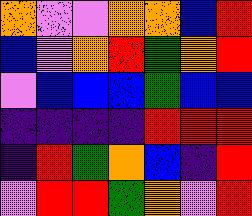[["orange", "violet", "violet", "orange", "orange", "blue", "red"], ["blue", "violet", "orange", "red", "green", "orange", "red"], ["violet", "blue", "blue", "blue", "green", "blue", "blue"], ["indigo", "indigo", "indigo", "indigo", "red", "red", "red"], ["indigo", "red", "green", "orange", "blue", "indigo", "red"], ["violet", "red", "red", "green", "orange", "violet", "red"]]